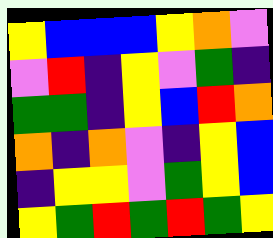[["yellow", "blue", "blue", "blue", "yellow", "orange", "violet"], ["violet", "red", "indigo", "yellow", "violet", "green", "indigo"], ["green", "green", "indigo", "yellow", "blue", "red", "orange"], ["orange", "indigo", "orange", "violet", "indigo", "yellow", "blue"], ["indigo", "yellow", "yellow", "violet", "green", "yellow", "blue"], ["yellow", "green", "red", "green", "red", "green", "yellow"]]